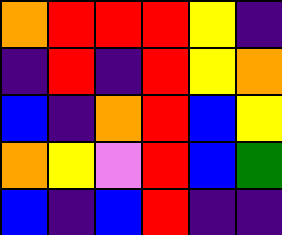[["orange", "red", "red", "red", "yellow", "indigo"], ["indigo", "red", "indigo", "red", "yellow", "orange"], ["blue", "indigo", "orange", "red", "blue", "yellow"], ["orange", "yellow", "violet", "red", "blue", "green"], ["blue", "indigo", "blue", "red", "indigo", "indigo"]]